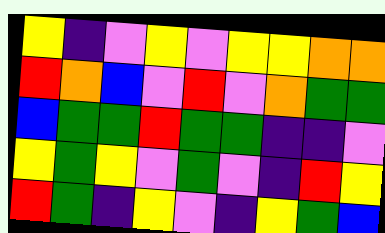[["yellow", "indigo", "violet", "yellow", "violet", "yellow", "yellow", "orange", "orange"], ["red", "orange", "blue", "violet", "red", "violet", "orange", "green", "green"], ["blue", "green", "green", "red", "green", "green", "indigo", "indigo", "violet"], ["yellow", "green", "yellow", "violet", "green", "violet", "indigo", "red", "yellow"], ["red", "green", "indigo", "yellow", "violet", "indigo", "yellow", "green", "blue"]]